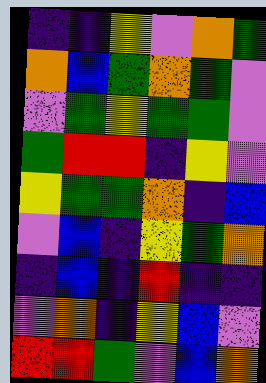[["indigo", "indigo", "yellow", "violet", "orange", "green"], ["orange", "blue", "green", "orange", "green", "violet"], ["violet", "green", "yellow", "green", "green", "violet"], ["green", "red", "red", "indigo", "yellow", "violet"], ["yellow", "green", "green", "orange", "indigo", "blue"], ["violet", "blue", "indigo", "yellow", "green", "orange"], ["indigo", "blue", "indigo", "red", "indigo", "indigo"], ["violet", "orange", "indigo", "yellow", "blue", "violet"], ["red", "red", "green", "violet", "blue", "orange"]]